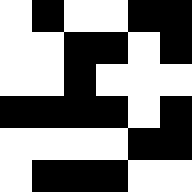[["white", "black", "white", "white", "black", "black"], ["white", "white", "black", "black", "white", "black"], ["white", "white", "black", "white", "white", "white"], ["black", "black", "black", "black", "white", "black"], ["white", "white", "white", "white", "black", "black"], ["white", "black", "black", "black", "white", "white"]]